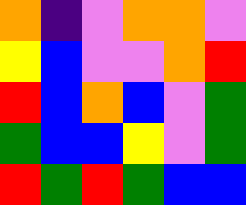[["orange", "indigo", "violet", "orange", "orange", "violet"], ["yellow", "blue", "violet", "violet", "orange", "red"], ["red", "blue", "orange", "blue", "violet", "green"], ["green", "blue", "blue", "yellow", "violet", "green"], ["red", "green", "red", "green", "blue", "blue"]]